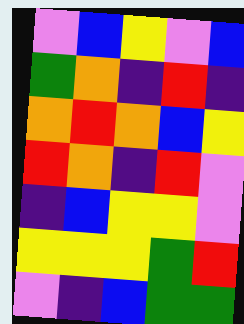[["violet", "blue", "yellow", "violet", "blue"], ["green", "orange", "indigo", "red", "indigo"], ["orange", "red", "orange", "blue", "yellow"], ["red", "orange", "indigo", "red", "violet"], ["indigo", "blue", "yellow", "yellow", "violet"], ["yellow", "yellow", "yellow", "green", "red"], ["violet", "indigo", "blue", "green", "green"]]